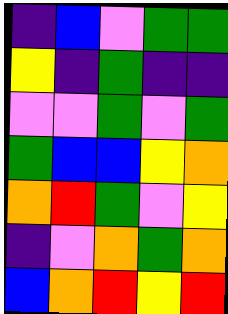[["indigo", "blue", "violet", "green", "green"], ["yellow", "indigo", "green", "indigo", "indigo"], ["violet", "violet", "green", "violet", "green"], ["green", "blue", "blue", "yellow", "orange"], ["orange", "red", "green", "violet", "yellow"], ["indigo", "violet", "orange", "green", "orange"], ["blue", "orange", "red", "yellow", "red"]]